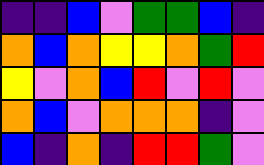[["indigo", "indigo", "blue", "violet", "green", "green", "blue", "indigo"], ["orange", "blue", "orange", "yellow", "yellow", "orange", "green", "red"], ["yellow", "violet", "orange", "blue", "red", "violet", "red", "violet"], ["orange", "blue", "violet", "orange", "orange", "orange", "indigo", "violet"], ["blue", "indigo", "orange", "indigo", "red", "red", "green", "violet"]]